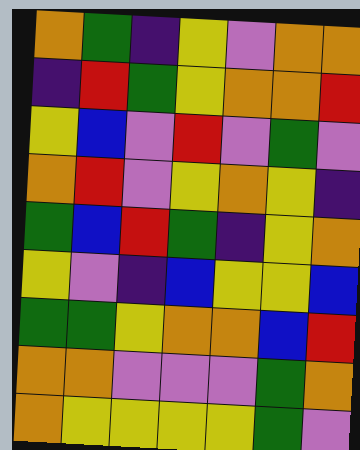[["orange", "green", "indigo", "yellow", "violet", "orange", "orange"], ["indigo", "red", "green", "yellow", "orange", "orange", "red"], ["yellow", "blue", "violet", "red", "violet", "green", "violet"], ["orange", "red", "violet", "yellow", "orange", "yellow", "indigo"], ["green", "blue", "red", "green", "indigo", "yellow", "orange"], ["yellow", "violet", "indigo", "blue", "yellow", "yellow", "blue"], ["green", "green", "yellow", "orange", "orange", "blue", "red"], ["orange", "orange", "violet", "violet", "violet", "green", "orange"], ["orange", "yellow", "yellow", "yellow", "yellow", "green", "violet"]]